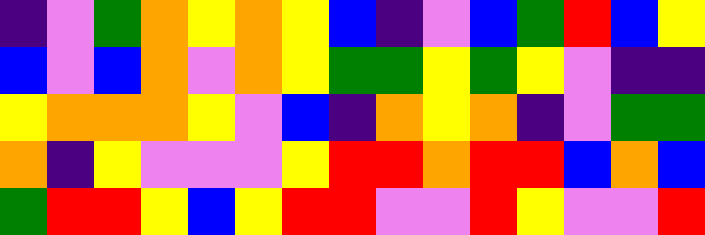[["indigo", "violet", "green", "orange", "yellow", "orange", "yellow", "blue", "indigo", "violet", "blue", "green", "red", "blue", "yellow"], ["blue", "violet", "blue", "orange", "violet", "orange", "yellow", "green", "green", "yellow", "green", "yellow", "violet", "indigo", "indigo"], ["yellow", "orange", "orange", "orange", "yellow", "violet", "blue", "indigo", "orange", "yellow", "orange", "indigo", "violet", "green", "green"], ["orange", "indigo", "yellow", "violet", "violet", "violet", "yellow", "red", "red", "orange", "red", "red", "blue", "orange", "blue"], ["green", "red", "red", "yellow", "blue", "yellow", "red", "red", "violet", "violet", "red", "yellow", "violet", "violet", "red"]]